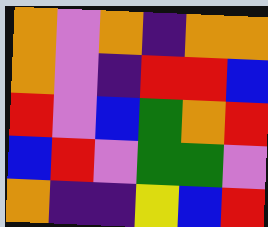[["orange", "violet", "orange", "indigo", "orange", "orange"], ["orange", "violet", "indigo", "red", "red", "blue"], ["red", "violet", "blue", "green", "orange", "red"], ["blue", "red", "violet", "green", "green", "violet"], ["orange", "indigo", "indigo", "yellow", "blue", "red"]]